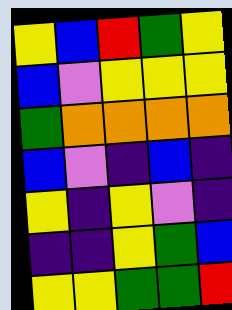[["yellow", "blue", "red", "green", "yellow"], ["blue", "violet", "yellow", "yellow", "yellow"], ["green", "orange", "orange", "orange", "orange"], ["blue", "violet", "indigo", "blue", "indigo"], ["yellow", "indigo", "yellow", "violet", "indigo"], ["indigo", "indigo", "yellow", "green", "blue"], ["yellow", "yellow", "green", "green", "red"]]